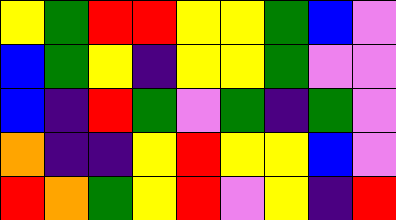[["yellow", "green", "red", "red", "yellow", "yellow", "green", "blue", "violet"], ["blue", "green", "yellow", "indigo", "yellow", "yellow", "green", "violet", "violet"], ["blue", "indigo", "red", "green", "violet", "green", "indigo", "green", "violet"], ["orange", "indigo", "indigo", "yellow", "red", "yellow", "yellow", "blue", "violet"], ["red", "orange", "green", "yellow", "red", "violet", "yellow", "indigo", "red"]]